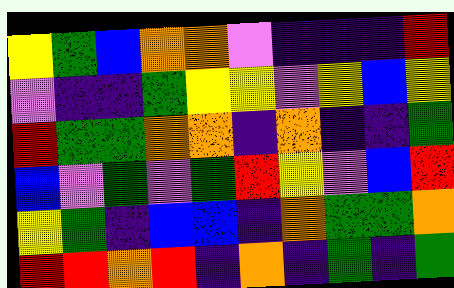[["yellow", "green", "blue", "orange", "orange", "violet", "indigo", "indigo", "indigo", "red"], ["violet", "indigo", "indigo", "green", "yellow", "yellow", "violet", "yellow", "blue", "yellow"], ["red", "green", "green", "orange", "orange", "indigo", "orange", "indigo", "indigo", "green"], ["blue", "violet", "green", "violet", "green", "red", "yellow", "violet", "blue", "red"], ["yellow", "green", "indigo", "blue", "blue", "indigo", "orange", "green", "green", "orange"], ["red", "red", "orange", "red", "indigo", "orange", "indigo", "green", "indigo", "green"]]